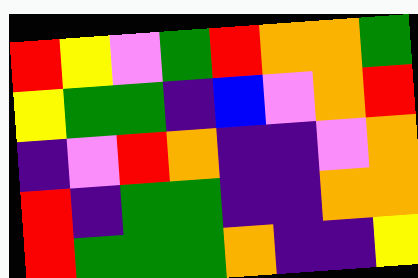[["red", "yellow", "violet", "green", "red", "orange", "orange", "green"], ["yellow", "green", "green", "indigo", "blue", "violet", "orange", "red"], ["indigo", "violet", "red", "orange", "indigo", "indigo", "violet", "orange"], ["red", "indigo", "green", "green", "indigo", "indigo", "orange", "orange"], ["red", "green", "green", "green", "orange", "indigo", "indigo", "yellow"]]